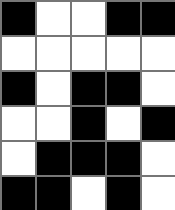[["black", "white", "white", "black", "black"], ["white", "white", "white", "white", "white"], ["black", "white", "black", "black", "white"], ["white", "white", "black", "white", "black"], ["white", "black", "black", "black", "white"], ["black", "black", "white", "black", "white"]]